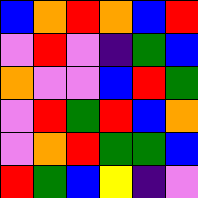[["blue", "orange", "red", "orange", "blue", "red"], ["violet", "red", "violet", "indigo", "green", "blue"], ["orange", "violet", "violet", "blue", "red", "green"], ["violet", "red", "green", "red", "blue", "orange"], ["violet", "orange", "red", "green", "green", "blue"], ["red", "green", "blue", "yellow", "indigo", "violet"]]